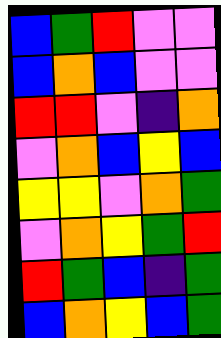[["blue", "green", "red", "violet", "violet"], ["blue", "orange", "blue", "violet", "violet"], ["red", "red", "violet", "indigo", "orange"], ["violet", "orange", "blue", "yellow", "blue"], ["yellow", "yellow", "violet", "orange", "green"], ["violet", "orange", "yellow", "green", "red"], ["red", "green", "blue", "indigo", "green"], ["blue", "orange", "yellow", "blue", "green"]]